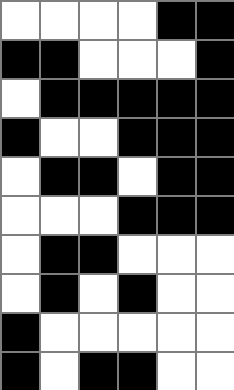[["white", "white", "white", "white", "black", "black"], ["black", "black", "white", "white", "white", "black"], ["white", "black", "black", "black", "black", "black"], ["black", "white", "white", "black", "black", "black"], ["white", "black", "black", "white", "black", "black"], ["white", "white", "white", "black", "black", "black"], ["white", "black", "black", "white", "white", "white"], ["white", "black", "white", "black", "white", "white"], ["black", "white", "white", "white", "white", "white"], ["black", "white", "black", "black", "white", "white"]]